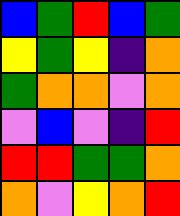[["blue", "green", "red", "blue", "green"], ["yellow", "green", "yellow", "indigo", "orange"], ["green", "orange", "orange", "violet", "orange"], ["violet", "blue", "violet", "indigo", "red"], ["red", "red", "green", "green", "orange"], ["orange", "violet", "yellow", "orange", "red"]]